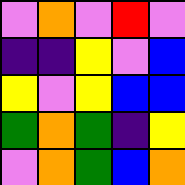[["violet", "orange", "violet", "red", "violet"], ["indigo", "indigo", "yellow", "violet", "blue"], ["yellow", "violet", "yellow", "blue", "blue"], ["green", "orange", "green", "indigo", "yellow"], ["violet", "orange", "green", "blue", "orange"]]